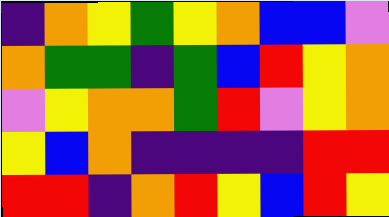[["indigo", "orange", "yellow", "green", "yellow", "orange", "blue", "blue", "violet"], ["orange", "green", "green", "indigo", "green", "blue", "red", "yellow", "orange"], ["violet", "yellow", "orange", "orange", "green", "red", "violet", "yellow", "orange"], ["yellow", "blue", "orange", "indigo", "indigo", "indigo", "indigo", "red", "red"], ["red", "red", "indigo", "orange", "red", "yellow", "blue", "red", "yellow"]]